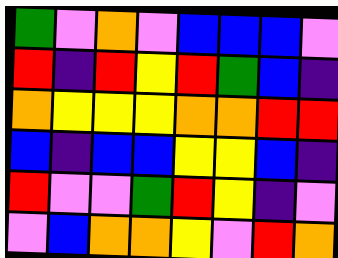[["green", "violet", "orange", "violet", "blue", "blue", "blue", "violet"], ["red", "indigo", "red", "yellow", "red", "green", "blue", "indigo"], ["orange", "yellow", "yellow", "yellow", "orange", "orange", "red", "red"], ["blue", "indigo", "blue", "blue", "yellow", "yellow", "blue", "indigo"], ["red", "violet", "violet", "green", "red", "yellow", "indigo", "violet"], ["violet", "blue", "orange", "orange", "yellow", "violet", "red", "orange"]]